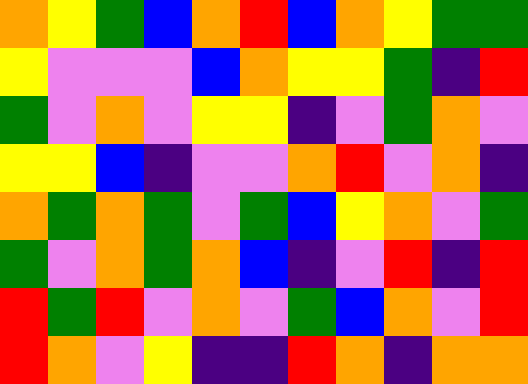[["orange", "yellow", "green", "blue", "orange", "red", "blue", "orange", "yellow", "green", "green"], ["yellow", "violet", "violet", "violet", "blue", "orange", "yellow", "yellow", "green", "indigo", "red"], ["green", "violet", "orange", "violet", "yellow", "yellow", "indigo", "violet", "green", "orange", "violet"], ["yellow", "yellow", "blue", "indigo", "violet", "violet", "orange", "red", "violet", "orange", "indigo"], ["orange", "green", "orange", "green", "violet", "green", "blue", "yellow", "orange", "violet", "green"], ["green", "violet", "orange", "green", "orange", "blue", "indigo", "violet", "red", "indigo", "red"], ["red", "green", "red", "violet", "orange", "violet", "green", "blue", "orange", "violet", "red"], ["red", "orange", "violet", "yellow", "indigo", "indigo", "red", "orange", "indigo", "orange", "orange"]]